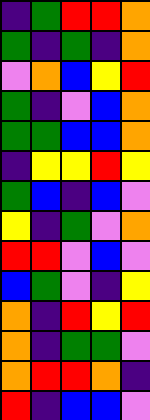[["indigo", "green", "red", "red", "orange"], ["green", "indigo", "green", "indigo", "orange"], ["violet", "orange", "blue", "yellow", "red"], ["green", "indigo", "violet", "blue", "orange"], ["green", "green", "blue", "blue", "orange"], ["indigo", "yellow", "yellow", "red", "yellow"], ["green", "blue", "indigo", "blue", "violet"], ["yellow", "indigo", "green", "violet", "orange"], ["red", "red", "violet", "blue", "violet"], ["blue", "green", "violet", "indigo", "yellow"], ["orange", "indigo", "red", "yellow", "red"], ["orange", "indigo", "green", "green", "violet"], ["orange", "red", "red", "orange", "indigo"], ["red", "indigo", "blue", "blue", "violet"]]